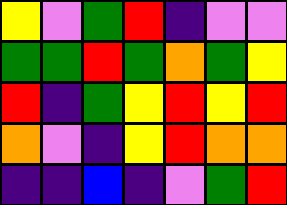[["yellow", "violet", "green", "red", "indigo", "violet", "violet"], ["green", "green", "red", "green", "orange", "green", "yellow"], ["red", "indigo", "green", "yellow", "red", "yellow", "red"], ["orange", "violet", "indigo", "yellow", "red", "orange", "orange"], ["indigo", "indigo", "blue", "indigo", "violet", "green", "red"]]